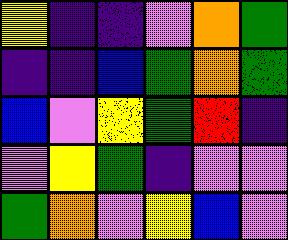[["yellow", "indigo", "indigo", "violet", "orange", "green"], ["indigo", "indigo", "blue", "green", "orange", "green"], ["blue", "violet", "yellow", "green", "red", "indigo"], ["violet", "yellow", "green", "indigo", "violet", "violet"], ["green", "orange", "violet", "yellow", "blue", "violet"]]